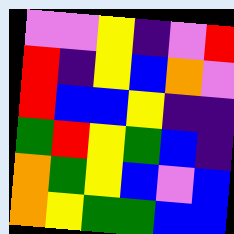[["violet", "violet", "yellow", "indigo", "violet", "red"], ["red", "indigo", "yellow", "blue", "orange", "violet"], ["red", "blue", "blue", "yellow", "indigo", "indigo"], ["green", "red", "yellow", "green", "blue", "indigo"], ["orange", "green", "yellow", "blue", "violet", "blue"], ["orange", "yellow", "green", "green", "blue", "blue"]]